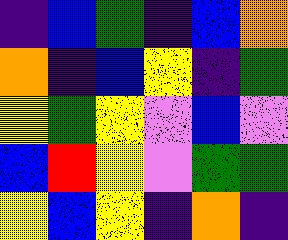[["indigo", "blue", "green", "indigo", "blue", "orange"], ["orange", "indigo", "blue", "yellow", "indigo", "green"], ["yellow", "green", "yellow", "violet", "blue", "violet"], ["blue", "red", "yellow", "violet", "green", "green"], ["yellow", "blue", "yellow", "indigo", "orange", "indigo"]]